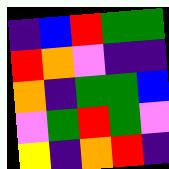[["indigo", "blue", "red", "green", "green"], ["red", "orange", "violet", "indigo", "indigo"], ["orange", "indigo", "green", "green", "blue"], ["violet", "green", "red", "green", "violet"], ["yellow", "indigo", "orange", "red", "indigo"]]